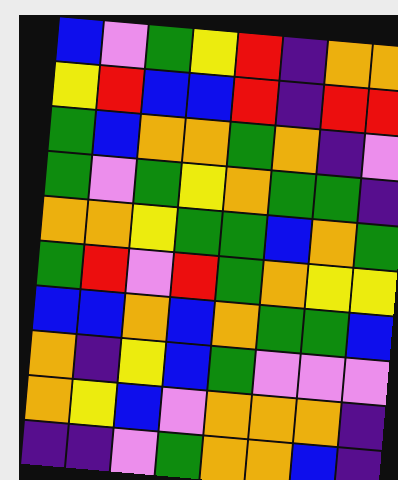[["blue", "violet", "green", "yellow", "red", "indigo", "orange", "orange"], ["yellow", "red", "blue", "blue", "red", "indigo", "red", "red"], ["green", "blue", "orange", "orange", "green", "orange", "indigo", "violet"], ["green", "violet", "green", "yellow", "orange", "green", "green", "indigo"], ["orange", "orange", "yellow", "green", "green", "blue", "orange", "green"], ["green", "red", "violet", "red", "green", "orange", "yellow", "yellow"], ["blue", "blue", "orange", "blue", "orange", "green", "green", "blue"], ["orange", "indigo", "yellow", "blue", "green", "violet", "violet", "violet"], ["orange", "yellow", "blue", "violet", "orange", "orange", "orange", "indigo"], ["indigo", "indigo", "violet", "green", "orange", "orange", "blue", "indigo"]]